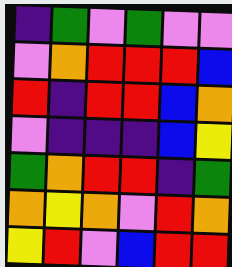[["indigo", "green", "violet", "green", "violet", "violet"], ["violet", "orange", "red", "red", "red", "blue"], ["red", "indigo", "red", "red", "blue", "orange"], ["violet", "indigo", "indigo", "indigo", "blue", "yellow"], ["green", "orange", "red", "red", "indigo", "green"], ["orange", "yellow", "orange", "violet", "red", "orange"], ["yellow", "red", "violet", "blue", "red", "red"]]